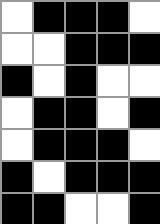[["white", "black", "black", "black", "white"], ["white", "white", "black", "black", "black"], ["black", "white", "black", "white", "white"], ["white", "black", "black", "white", "black"], ["white", "black", "black", "black", "white"], ["black", "white", "black", "black", "black"], ["black", "black", "white", "white", "black"]]